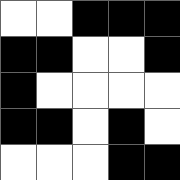[["white", "white", "black", "black", "black"], ["black", "black", "white", "white", "black"], ["black", "white", "white", "white", "white"], ["black", "black", "white", "black", "white"], ["white", "white", "white", "black", "black"]]